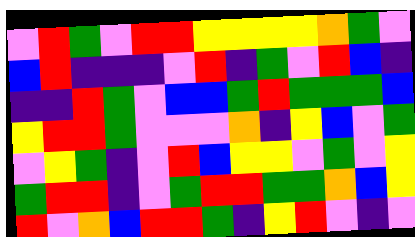[["violet", "red", "green", "violet", "red", "red", "yellow", "yellow", "yellow", "yellow", "orange", "green", "violet"], ["blue", "red", "indigo", "indigo", "indigo", "violet", "red", "indigo", "green", "violet", "red", "blue", "indigo"], ["indigo", "indigo", "red", "green", "violet", "blue", "blue", "green", "red", "green", "green", "green", "blue"], ["yellow", "red", "red", "green", "violet", "violet", "violet", "orange", "indigo", "yellow", "blue", "violet", "green"], ["violet", "yellow", "green", "indigo", "violet", "red", "blue", "yellow", "yellow", "violet", "green", "violet", "yellow"], ["green", "red", "red", "indigo", "violet", "green", "red", "red", "green", "green", "orange", "blue", "yellow"], ["red", "violet", "orange", "blue", "red", "red", "green", "indigo", "yellow", "red", "violet", "indigo", "violet"]]